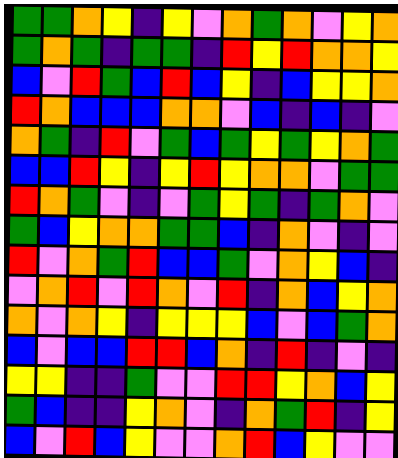[["green", "green", "orange", "yellow", "indigo", "yellow", "violet", "orange", "green", "orange", "violet", "yellow", "orange"], ["green", "orange", "green", "indigo", "green", "green", "indigo", "red", "yellow", "red", "orange", "orange", "yellow"], ["blue", "violet", "red", "green", "blue", "red", "blue", "yellow", "indigo", "blue", "yellow", "yellow", "orange"], ["red", "orange", "blue", "blue", "blue", "orange", "orange", "violet", "blue", "indigo", "blue", "indigo", "violet"], ["orange", "green", "indigo", "red", "violet", "green", "blue", "green", "yellow", "green", "yellow", "orange", "green"], ["blue", "blue", "red", "yellow", "indigo", "yellow", "red", "yellow", "orange", "orange", "violet", "green", "green"], ["red", "orange", "green", "violet", "indigo", "violet", "green", "yellow", "green", "indigo", "green", "orange", "violet"], ["green", "blue", "yellow", "orange", "orange", "green", "green", "blue", "indigo", "orange", "violet", "indigo", "violet"], ["red", "violet", "orange", "green", "red", "blue", "blue", "green", "violet", "orange", "yellow", "blue", "indigo"], ["violet", "orange", "red", "violet", "red", "orange", "violet", "red", "indigo", "orange", "blue", "yellow", "orange"], ["orange", "violet", "orange", "yellow", "indigo", "yellow", "yellow", "yellow", "blue", "violet", "blue", "green", "orange"], ["blue", "violet", "blue", "blue", "red", "red", "blue", "orange", "indigo", "red", "indigo", "violet", "indigo"], ["yellow", "yellow", "indigo", "indigo", "green", "violet", "violet", "red", "red", "yellow", "orange", "blue", "yellow"], ["green", "blue", "indigo", "indigo", "yellow", "orange", "violet", "indigo", "orange", "green", "red", "indigo", "yellow"], ["blue", "violet", "red", "blue", "yellow", "violet", "violet", "orange", "red", "blue", "yellow", "violet", "violet"]]